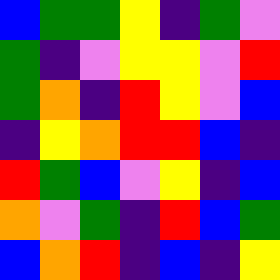[["blue", "green", "green", "yellow", "indigo", "green", "violet"], ["green", "indigo", "violet", "yellow", "yellow", "violet", "red"], ["green", "orange", "indigo", "red", "yellow", "violet", "blue"], ["indigo", "yellow", "orange", "red", "red", "blue", "indigo"], ["red", "green", "blue", "violet", "yellow", "indigo", "blue"], ["orange", "violet", "green", "indigo", "red", "blue", "green"], ["blue", "orange", "red", "indigo", "blue", "indigo", "yellow"]]